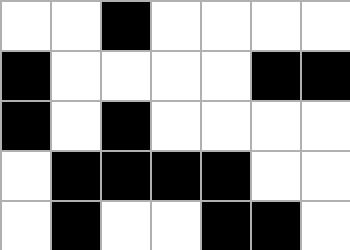[["white", "white", "black", "white", "white", "white", "white"], ["black", "white", "white", "white", "white", "black", "black"], ["black", "white", "black", "white", "white", "white", "white"], ["white", "black", "black", "black", "black", "white", "white"], ["white", "black", "white", "white", "black", "black", "white"]]